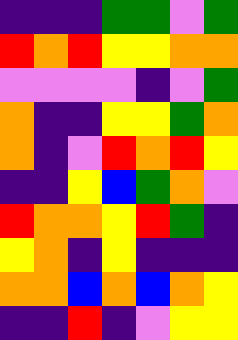[["indigo", "indigo", "indigo", "green", "green", "violet", "green"], ["red", "orange", "red", "yellow", "yellow", "orange", "orange"], ["violet", "violet", "violet", "violet", "indigo", "violet", "green"], ["orange", "indigo", "indigo", "yellow", "yellow", "green", "orange"], ["orange", "indigo", "violet", "red", "orange", "red", "yellow"], ["indigo", "indigo", "yellow", "blue", "green", "orange", "violet"], ["red", "orange", "orange", "yellow", "red", "green", "indigo"], ["yellow", "orange", "indigo", "yellow", "indigo", "indigo", "indigo"], ["orange", "orange", "blue", "orange", "blue", "orange", "yellow"], ["indigo", "indigo", "red", "indigo", "violet", "yellow", "yellow"]]